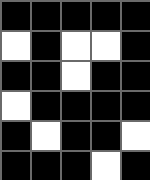[["black", "black", "black", "black", "black"], ["white", "black", "white", "white", "black"], ["black", "black", "white", "black", "black"], ["white", "black", "black", "black", "black"], ["black", "white", "black", "black", "white"], ["black", "black", "black", "white", "black"]]